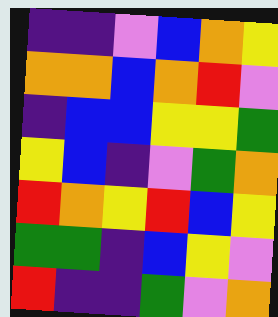[["indigo", "indigo", "violet", "blue", "orange", "yellow"], ["orange", "orange", "blue", "orange", "red", "violet"], ["indigo", "blue", "blue", "yellow", "yellow", "green"], ["yellow", "blue", "indigo", "violet", "green", "orange"], ["red", "orange", "yellow", "red", "blue", "yellow"], ["green", "green", "indigo", "blue", "yellow", "violet"], ["red", "indigo", "indigo", "green", "violet", "orange"]]